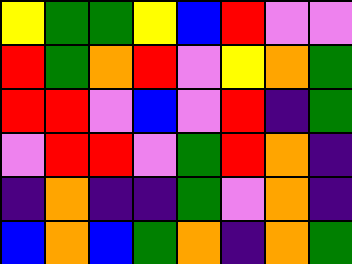[["yellow", "green", "green", "yellow", "blue", "red", "violet", "violet"], ["red", "green", "orange", "red", "violet", "yellow", "orange", "green"], ["red", "red", "violet", "blue", "violet", "red", "indigo", "green"], ["violet", "red", "red", "violet", "green", "red", "orange", "indigo"], ["indigo", "orange", "indigo", "indigo", "green", "violet", "orange", "indigo"], ["blue", "orange", "blue", "green", "orange", "indigo", "orange", "green"]]